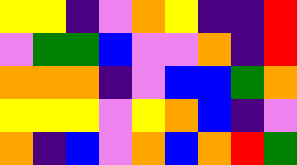[["yellow", "yellow", "indigo", "violet", "orange", "yellow", "indigo", "indigo", "red"], ["violet", "green", "green", "blue", "violet", "violet", "orange", "indigo", "red"], ["orange", "orange", "orange", "indigo", "violet", "blue", "blue", "green", "orange"], ["yellow", "yellow", "yellow", "violet", "yellow", "orange", "blue", "indigo", "violet"], ["orange", "indigo", "blue", "violet", "orange", "blue", "orange", "red", "green"]]